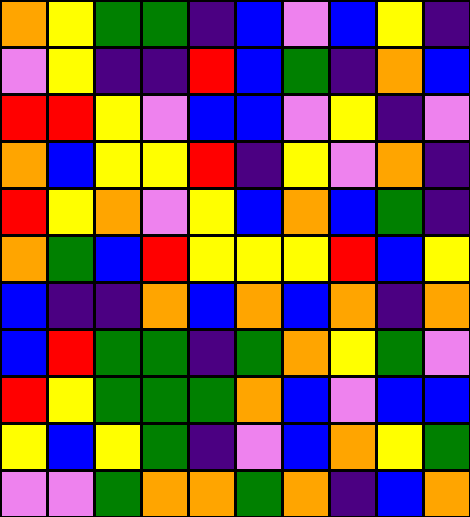[["orange", "yellow", "green", "green", "indigo", "blue", "violet", "blue", "yellow", "indigo"], ["violet", "yellow", "indigo", "indigo", "red", "blue", "green", "indigo", "orange", "blue"], ["red", "red", "yellow", "violet", "blue", "blue", "violet", "yellow", "indigo", "violet"], ["orange", "blue", "yellow", "yellow", "red", "indigo", "yellow", "violet", "orange", "indigo"], ["red", "yellow", "orange", "violet", "yellow", "blue", "orange", "blue", "green", "indigo"], ["orange", "green", "blue", "red", "yellow", "yellow", "yellow", "red", "blue", "yellow"], ["blue", "indigo", "indigo", "orange", "blue", "orange", "blue", "orange", "indigo", "orange"], ["blue", "red", "green", "green", "indigo", "green", "orange", "yellow", "green", "violet"], ["red", "yellow", "green", "green", "green", "orange", "blue", "violet", "blue", "blue"], ["yellow", "blue", "yellow", "green", "indigo", "violet", "blue", "orange", "yellow", "green"], ["violet", "violet", "green", "orange", "orange", "green", "orange", "indigo", "blue", "orange"]]